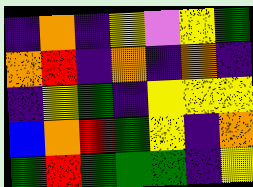[["indigo", "orange", "indigo", "yellow", "violet", "yellow", "green"], ["orange", "red", "indigo", "orange", "indigo", "orange", "indigo"], ["indigo", "yellow", "green", "indigo", "yellow", "yellow", "yellow"], ["blue", "orange", "red", "green", "yellow", "indigo", "orange"], ["green", "red", "green", "green", "green", "indigo", "yellow"]]